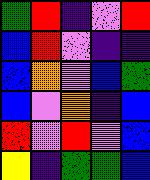[["green", "red", "indigo", "violet", "red"], ["blue", "red", "violet", "indigo", "indigo"], ["blue", "orange", "violet", "blue", "green"], ["blue", "violet", "orange", "indigo", "blue"], ["red", "violet", "red", "violet", "blue"], ["yellow", "indigo", "green", "green", "blue"]]